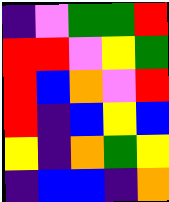[["indigo", "violet", "green", "green", "red"], ["red", "red", "violet", "yellow", "green"], ["red", "blue", "orange", "violet", "red"], ["red", "indigo", "blue", "yellow", "blue"], ["yellow", "indigo", "orange", "green", "yellow"], ["indigo", "blue", "blue", "indigo", "orange"]]